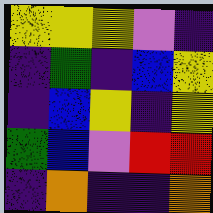[["yellow", "yellow", "yellow", "violet", "indigo"], ["indigo", "green", "indigo", "blue", "yellow"], ["indigo", "blue", "yellow", "indigo", "yellow"], ["green", "blue", "violet", "red", "red"], ["indigo", "orange", "indigo", "indigo", "orange"]]